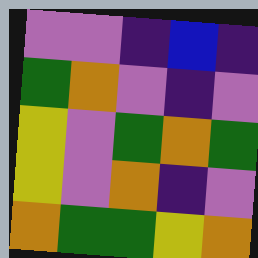[["violet", "violet", "indigo", "blue", "indigo"], ["green", "orange", "violet", "indigo", "violet"], ["yellow", "violet", "green", "orange", "green"], ["yellow", "violet", "orange", "indigo", "violet"], ["orange", "green", "green", "yellow", "orange"]]